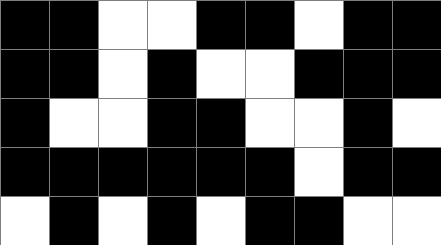[["black", "black", "white", "white", "black", "black", "white", "black", "black"], ["black", "black", "white", "black", "white", "white", "black", "black", "black"], ["black", "white", "white", "black", "black", "white", "white", "black", "white"], ["black", "black", "black", "black", "black", "black", "white", "black", "black"], ["white", "black", "white", "black", "white", "black", "black", "white", "white"]]